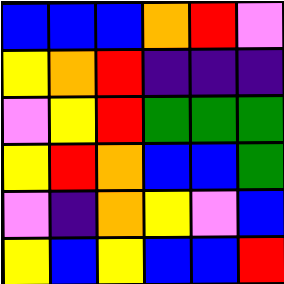[["blue", "blue", "blue", "orange", "red", "violet"], ["yellow", "orange", "red", "indigo", "indigo", "indigo"], ["violet", "yellow", "red", "green", "green", "green"], ["yellow", "red", "orange", "blue", "blue", "green"], ["violet", "indigo", "orange", "yellow", "violet", "blue"], ["yellow", "blue", "yellow", "blue", "blue", "red"]]